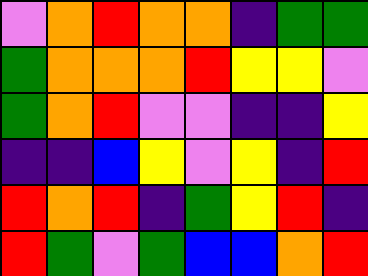[["violet", "orange", "red", "orange", "orange", "indigo", "green", "green"], ["green", "orange", "orange", "orange", "red", "yellow", "yellow", "violet"], ["green", "orange", "red", "violet", "violet", "indigo", "indigo", "yellow"], ["indigo", "indigo", "blue", "yellow", "violet", "yellow", "indigo", "red"], ["red", "orange", "red", "indigo", "green", "yellow", "red", "indigo"], ["red", "green", "violet", "green", "blue", "blue", "orange", "red"]]